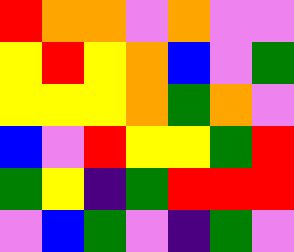[["red", "orange", "orange", "violet", "orange", "violet", "violet"], ["yellow", "red", "yellow", "orange", "blue", "violet", "green"], ["yellow", "yellow", "yellow", "orange", "green", "orange", "violet"], ["blue", "violet", "red", "yellow", "yellow", "green", "red"], ["green", "yellow", "indigo", "green", "red", "red", "red"], ["violet", "blue", "green", "violet", "indigo", "green", "violet"]]